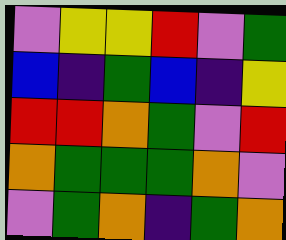[["violet", "yellow", "yellow", "red", "violet", "green"], ["blue", "indigo", "green", "blue", "indigo", "yellow"], ["red", "red", "orange", "green", "violet", "red"], ["orange", "green", "green", "green", "orange", "violet"], ["violet", "green", "orange", "indigo", "green", "orange"]]